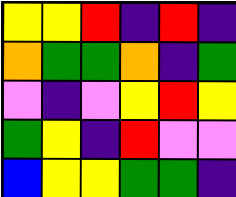[["yellow", "yellow", "red", "indigo", "red", "indigo"], ["orange", "green", "green", "orange", "indigo", "green"], ["violet", "indigo", "violet", "yellow", "red", "yellow"], ["green", "yellow", "indigo", "red", "violet", "violet"], ["blue", "yellow", "yellow", "green", "green", "indigo"]]